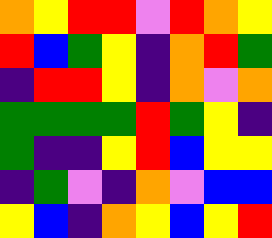[["orange", "yellow", "red", "red", "violet", "red", "orange", "yellow"], ["red", "blue", "green", "yellow", "indigo", "orange", "red", "green"], ["indigo", "red", "red", "yellow", "indigo", "orange", "violet", "orange"], ["green", "green", "green", "green", "red", "green", "yellow", "indigo"], ["green", "indigo", "indigo", "yellow", "red", "blue", "yellow", "yellow"], ["indigo", "green", "violet", "indigo", "orange", "violet", "blue", "blue"], ["yellow", "blue", "indigo", "orange", "yellow", "blue", "yellow", "red"]]